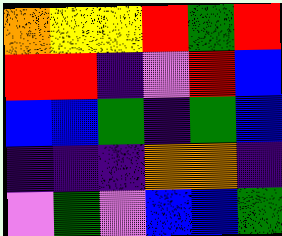[["orange", "yellow", "yellow", "red", "green", "red"], ["red", "red", "indigo", "violet", "red", "blue"], ["blue", "blue", "green", "indigo", "green", "blue"], ["indigo", "indigo", "indigo", "orange", "orange", "indigo"], ["violet", "green", "violet", "blue", "blue", "green"]]